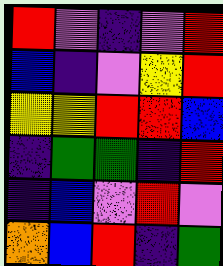[["red", "violet", "indigo", "violet", "red"], ["blue", "indigo", "violet", "yellow", "red"], ["yellow", "yellow", "red", "red", "blue"], ["indigo", "green", "green", "indigo", "red"], ["indigo", "blue", "violet", "red", "violet"], ["orange", "blue", "red", "indigo", "green"]]